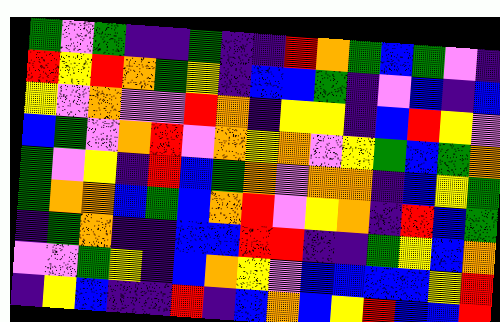[["green", "violet", "green", "indigo", "indigo", "green", "indigo", "indigo", "red", "orange", "green", "blue", "green", "violet", "indigo"], ["red", "yellow", "red", "orange", "green", "yellow", "indigo", "blue", "blue", "green", "indigo", "violet", "blue", "indigo", "blue"], ["yellow", "violet", "orange", "violet", "violet", "red", "orange", "indigo", "yellow", "yellow", "indigo", "blue", "red", "yellow", "violet"], ["blue", "green", "violet", "orange", "red", "violet", "orange", "yellow", "orange", "violet", "yellow", "green", "blue", "green", "orange"], ["green", "violet", "yellow", "indigo", "red", "blue", "green", "orange", "violet", "orange", "orange", "indigo", "blue", "yellow", "green"], ["green", "orange", "orange", "blue", "green", "blue", "orange", "red", "violet", "yellow", "orange", "indigo", "red", "blue", "green"], ["indigo", "green", "orange", "indigo", "indigo", "blue", "blue", "red", "red", "indigo", "indigo", "green", "yellow", "blue", "orange"], ["violet", "violet", "green", "yellow", "indigo", "blue", "orange", "yellow", "violet", "blue", "blue", "blue", "blue", "yellow", "red"], ["indigo", "yellow", "blue", "indigo", "indigo", "red", "indigo", "blue", "orange", "blue", "yellow", "red", "blue", "blue", "red"]]